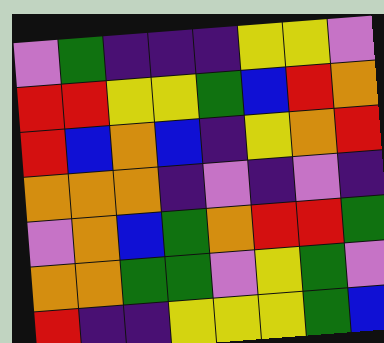[["violet", "green", "indigo", "indigo", "indigo", "yellow", "yellow", "violet"], ["red", "red", "yellow", "yellow", "green", "blue", "red", "orange"], ["red", "blue", "orange", "blue", "indigo", "yellow", "orange", "red"], ["orange", "orange", "orange", "indigo", "violet", "indigo", "violet", "indigo"], ["violet", "orange", "blue", "green", "orange", "red", "red", "green"], ["orange", "orange", "green", "green", "violet", "yellow", "green", "violet"], ["red", "indigo", "indigo", "yellow", "yellow", "yellow", "green", "blue"]]